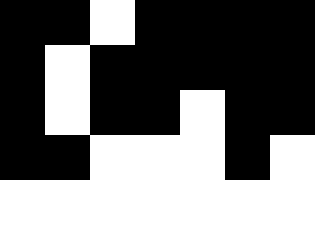[["black", "black", "white", "black", "black", "black", "black"], ["black", "white", "black", "black", "black", "black", "black"], ["black", "white", "black", "black", "white", "black", "black"], ["black", "black", "white", "white", "white", "black", "white"], ["white", "white", "white", "white", "white", "white", "white"]]